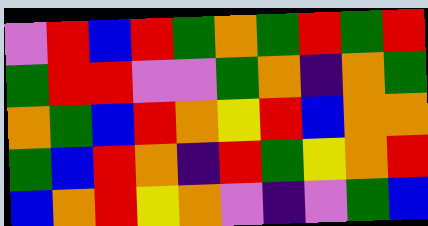[["violet", "red", "blue", "red", "green", "orange", "green", "red", "green", "red"], ["green", "red", "red", "violet", "violet", "green", "orange", "indigo", "orange", "green"], ["orange", "green", "blue", "red", "orange", "yellow", "red", "blue", "orange", "orange"], ["green", "blue", "red", "orange", "indigo", "red", "green", "yellow", "orange", "red"], ["blue", "orange", "red", "yellow", "orange", "violet", "indigo", "violet", "green", "blue"]]